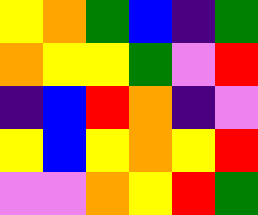[["yellow", "orange", "green", "blue", "indigo", "green"], ["orange", "yellow", "yellow", "green", "violet", "red"], ["indigo", "blue", "red", "orange", "indigo", "violet"], ["yellow", "blue", "yellow", "orange", "yellow", "red"], ["violet", "violet", "orange", "yellow", "red", "green"]]